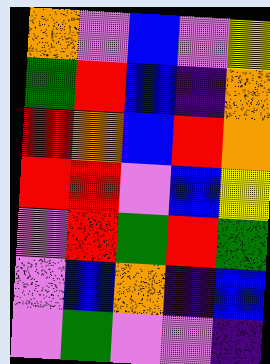[["orange", "violet", "blue", "violet", "yellow"], ["green", "red", "blue", "indigo", "orange"], ["red", "orange", "blue", "red", "orange"], ["red", "red", "violet", "blue", "yellow"], ["violet", "red", "green", "red", "green"], ["violet", "blue", "orange", "indigo", "blue"], ["violet", "green", "violet", "violet", "indigo"]]